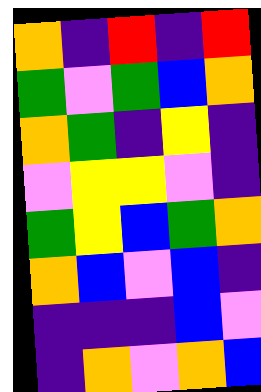[["orange", "indigo", "red", "indigo", "red"], ["green", "violet", "green", "blue", "orange"], ["orange", "green", "indigo", "yellow", "indigo"], ["violet", "yellow", "yellow", "violet", "indigo"], ["green", "yellow", "blue", "green", "orange"], ["orange", "blue", "violet", "blue", "indigo"], ["indigo", "indigo", "indigo", "blue", "violet"], ["indigo", "orange", "violet", "orange", "blue"]]